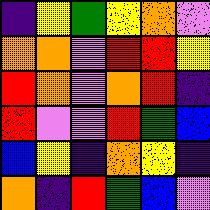[["indigo", "yellow", "green", "yellow", "orange", "violet"], ["orange", "orange", "violet", "red", "red", "yellow"], ["red", "orange", "violet", "orange", "red", "indigo"], ["red", "violet", "violet", "red", "green", "blue"], ["blue", "yellow", "indigo", "orange", "yellow", "indigo"], ["orange", "indigo", "red", "green", "blue", "violet"]]